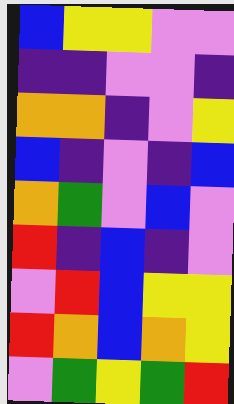[["blue", "yellow", "yellow", "violet", "violet"], ["indigo", "indigo", "violet", "violet", "indigo"], ["orange", "orange", "indigo", "violet", "yellow"], ["blue", "indigo", "violet", "indigo", "blue"], ["orange", "green", "violet", "blue", "violet"], ["red", "indigo", "blue", "indigo", "violet"], ["violet", "red", "blue", "yellow", "yellow"], ["red", "orange", "blue", "orange", "yellow"], ["violet", "green", "yellow", "green", "red"]]